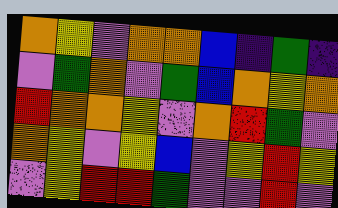[["orange", "yellow", "violet", "orange", "orange", "blue", "indigo", "green", "indigo"], ["violet", "green", "orange", "violet", "green", "blue", "orange", "yellow", "orange"], ["red", "orange", "orange", "yellow", "violet", "orange", "red", "green", "violet"], ["orange", "yellow", "violet", "yellow", "blue", "violet", "yellow", "red", "yellow"], ["violet", "yellow", "red", "red", "green", "violet", "violet", "red", "violet"]]